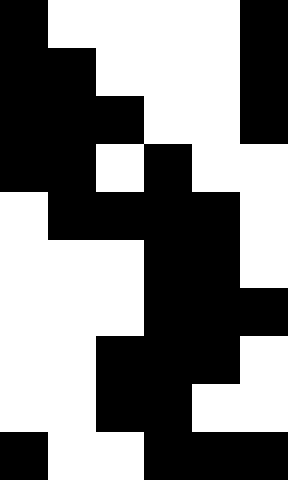[["black", "white", "white", "white", "white", "black"], ["black", "black", "white", "white", "white", "black"], ["black", "black", "black", "white", "white", "black"], ["black", "black", "white", "black", "white", "white"], ["white", "black", "black", "black", "black", "white"], ["white", "white", "white", "black", "black", "white"], ["white", "white", "white", "black", "black", "black"], ["white", "white", "black", "black", "black", "white"], ["white", "white", "black", "black", "white", "white"], ["black", "white", "white", "black", "black", "black"]]